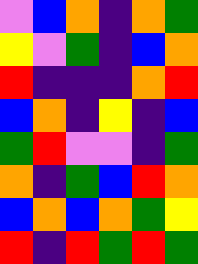[["violet", "blue", "orange", "indigo", "orange", "green"], ["yellow", "violet", "green", "indigo", "blue", "orange"], ["red", "indigo", "indigo", "indigo", "orange", "red"], ["blue", "orange", "indigo", "yellow", "indigo", "blue"], ["green", "red", "violet", "violet", "indigo", "green"], ["orange", "indigo", "green", "blue", "red", "orange"], ["blue", "orange", "blue", "orange", "green", "yellow"], ["red", "indigo", "red", "green", "red", "green"]]